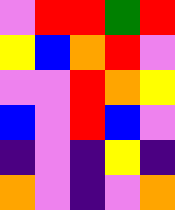[["violet", "red", "red", "green", "red"], ["yellow", "blue", "orange", "red", "violet"], ["violet", "violet", "red", "orange", "yellow"], ["blue", "violet", "red", "blue", "violet"], ["indigo", "violet", "indigo", "yellow", "indigo"], ["orange", "violet", "indigo", "violet", "orange"]]